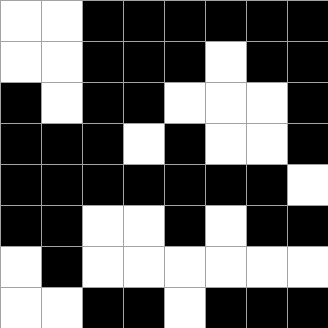[["white", "white", "black", "black", "black", "black", "black", "black"], ["white", "white", "black", "black", "black", "white", "black", "black"], ["black", "white", "black", "black", "white", "white", "white", "black"], ["black", "black", "black", "white", "black", "white", "white", "black"], ["black", "black", "black", "black", "black", "black", "black", "white"], ["black", "black", "white", "white", "black", "white", "black", "black"], ["white", "black", "white", "white", "white", "white", "white", "white"], ["white", "white", "black", "black", "white", "black", "black", "black"]]